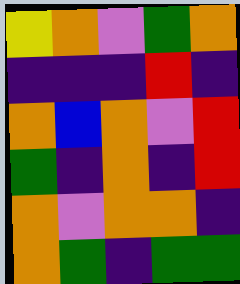[["yellow", "orange", "violet", "green", "orange"], ["indigo", "indigo", "indigo", "red", "indigo"], ["orange", "blue", "orange", "violet", "red"], ["green", "indigo", "orange", "indigo", "red"], ["orange", "violet", "orange", "orange", "indigo"], ["orange", "green", "indigo", "green", "green"]]